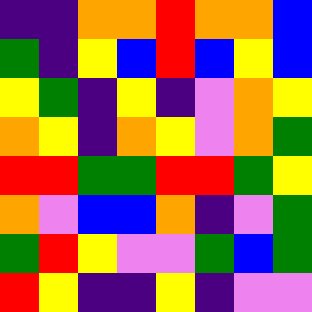[["indigo", "indigo", "orange", "orange", "red", "orange", "orange", "blue"], ["green", "indigo", "yellow", "blue", "red", "blue", "yellow", "blue"], ["yellow", "green", "indigo", "yellow", "indigo", "violet", "orange", "yellow"], ["orange", "yellow", "indigo", "orange", "yellow", "violet", "orange", "green"], ["red", "red", "green", "green", "red", "red", "green", "yellow"], ["orange", "violet", "blue", "blue", "orange", "indigo", "violet", "green"], ["green", "red", "yellow", "violet", "violet", "green", "blue", "green"], ["red", "yellow", "indigo", "indigo", "yellow", "indigo", "violet", "violet"]]